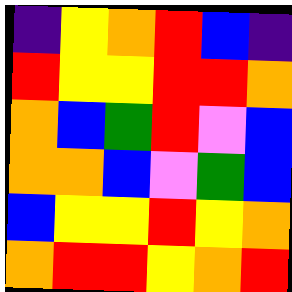[["indigo", "yellow", "orange", "red", "blue", "indigo"], ["red", "yellow", "yellow", "red", "red", "orange"], ["orange", "blue", "green", "red", "violet", "blue"], ["orange", "orange", "blue", "violet", "green", "blue"], ["blue", "yellow", "yellow", "red", "yellow", "orange"], ["orange", "red", "red", "yellow", "orange", "red"]]